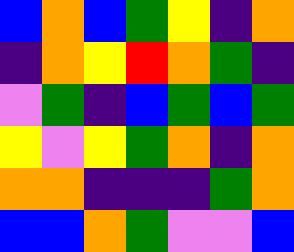[["blue", "orange", "blue", "green", "yellow", "indigo", "orange"], ["indigo", "orange", "yellow", "red", "orange", "green", "indigo"], ["violet", "green", "indigo", "blue", "green", "blue", "green"], ["yellow", "violet", "yellow", "green", "orange", "indigo", "orange"], ["orange", "orange", "indigo", "indigo", "indigo", "green", "orange"], ["blue", "blue", "orange", "green", "violet", "violet", "blue"]]